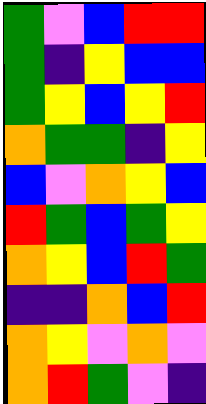[["green", "violet", "blue", "red", "red"], ["green", "indigo", "yellow", "blue", "blue"], ["green", "yellow", "blue", "yellow", "red"], ["orange", "green", "green", "indigo", "yellow"], ["blue", "violet", "orange", "yellow", "blue"], ["red", "green", "blue", "green", "yellow"], ["orange", "yellow", "blue", "red", "green"], ["indigo", "indigo", "orange", "blue", "red"], ["orange", "yellow", "violet", "orange", "violet"], ["orange", "red", "green", "violet", "indigo"]]